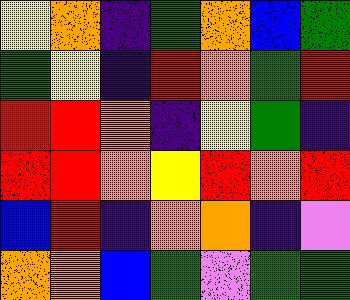[["yellow", "orange", "indigo", "green", "orange", "blue", "green"], ["green", "yellow", "indigo", "red", "orange", "green", "red"], ["red", "red", "orange", "indigo", "yellow", "green", "indigo"], ["red", "red", "orange", "yellow", "red", "orange", "red"], ["blue", "red", "indigo", "orange", "orange", "indigo", "violet"], ["orange", "orange", "blue", "green", "violet", "green", "green"]]